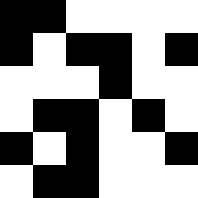[["black", "black", "white", "white", "white", "white"], ["black", "white", "black", "black", "white", "black"], ["white", "white", "white", "black", "white", "white"], ["white", "black", "black", "white", "black", "white"], ["black", "white", "black", "white", "white", "black"], ["white", "black", "black", "white", "white", "white"]]